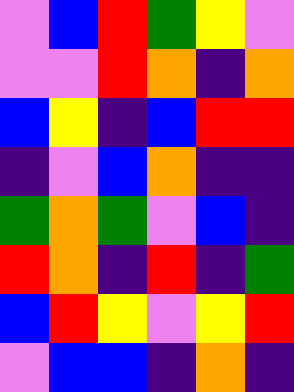[["violet", "blue", "red", "green", "yellow", "violet"], ["violet", "violet", "red", "orange", "indigo", "orange"], ["blue", "yellow", "indigo", "blue", "red", "red"], ["indigo", "violet", "blue", "orange", "indigo", "indigo"], ["green", "orange", "green", "violet", "blue", "indigo"], ["red", "orange", "indigo", "red", "indigo", "green"], ["blue", "red", "yellow", "violet", "yellow", "red"], ["violet", "blue", "blue", "indigo", "orange", "indigo"]]